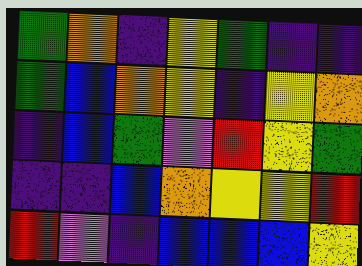[["green", "orange", "indigo", "yellow", "green", "indigo", "indigo"], ["green", "blue", "orange", "yellow", "indigo", "yellow", "orange"], ["indigo", "blue", "green", "violet", "red", "yellow", "green"], ["indigo", "indigo", "blue", "orange", "yellow", "yellow", "red"], ["red", "violet", "indigo", "blue", "blue", "blue", "yellow"]]